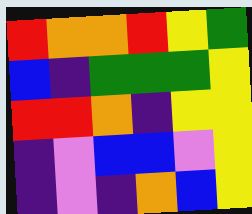[["red", "orange", "orange", "red", "yellow", "green"], ["blue", "indigo", "green", "green", "green", "yellow"], ["red", "red", "orange", "indigo", "yellow", "yellow"], ["indigo", "violet", "blue", "blue", "violet", "yellow"], ["indigo", "violet", "indigo", "orange", "blue", "yellow"]]